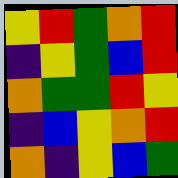[["yellow", "red", "green", "orange", "red"], ["indigo", "yellow", "green", "blue", "red"], ["orange", "green", "green", "red", "yellow"], ["indigo", "blue", "yellow", "orange", "red"], ["orange", "indigo", "yellow", "blue", "green"]]